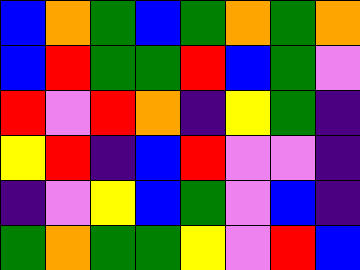[["blue", "orange", "green", "blue", "green", "orange", "green", "orange"], ["blue", "red", "green", "green", "red", "blue", "green", "violet"], ["red", "violet", "red", "orange", "indigo", "yellow", "green", "indigo"], ["yellow", "red", "indigo", "blue", "red", "violet", "violet", "indigo"], ["indigo", "violet", "yellow", "blue", "green", "violet", "blue", "indigo"], ["green", "orange", "green", "green", "yellow", "violet", "red", "blue"]]